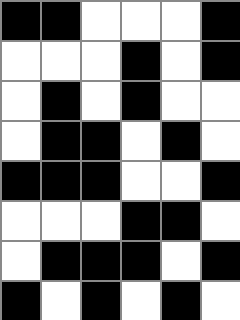[["black", "black", "white", "white", "white", "black"], ["white", "white", "white", "black", "white", "black"], ["white", "black", "white", "black", "white", "white"], ["white", "black", "black", "white", "black", "white"], ["black", "black", "black", "white", "white", "black"], ["white", "white", "white", "black", "black", "white"], ["white", "black", "black", "black", "white", "black"], ["black", "white", "black", "white", "black", "white"]]